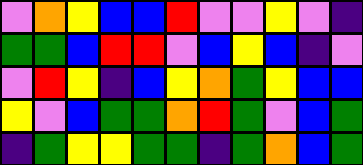[["violet", "orange", "yellow", "blue", "blue", "red", "violet", "violet", "yellow", "violet", "indigo"], ["green", "green", "blue", "red", "red", "violet", "blue", "yellow", "blue", "indigo", "violet"], ["violet", "red", "yellow", "indigo", "blue", "yellow", "orange", "green", "yellow", "blue", "blue"], ["yellow", "violet", "blue", "green", "green", "orange", "red", "green", "violet", "blue", "green"], ["indigo", "green", "yellow", "yellow", "green", "green", "indigo", "green", "orange", "blue", "green"]]